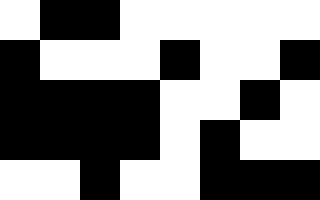[["white", "black", "black", "white", "white", "white", "white", "white"], ["black", "white", "white", "white", "black", "white", "white", "black"], ["black", "black", "black", "black", "white", "white", "black", "white"], ["black", "black", "black", "black", "white", "black", "white", "white"], ["white", "white", "black", "white", "white", "black", "black", "black"]]